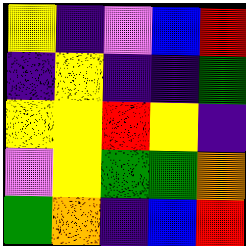[["yellow", "indigo", "violet", "blue", "red"], ["indigo", "yellow", "indigo", "indigo", "green"], ["yellow", "yellow", "red", "yellow", "indigo"], ["violet", "yellow", "green", "green", "orange"], ["green", "orange", "indigo", "blue", "red"]]